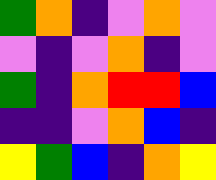[["green", "orange", "indigo", "violet", "orange", "violet"], ["violet", "indigo", "violet", "orange", "indigo", "violet"], ["green", "indigo", "orange", "red", "red", "blue"], ["indigo", "indigo", "violet", "orange", "blue", "indigo"], ["yellow", "green", "blue", "indigo", "orange", "yellow"]]